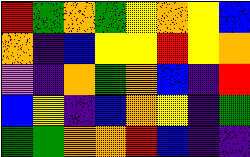[["red", "green", "orange", "green", "yellow", "orange", "yellow", "blue"], ["orange", "indigo", "blue", "yellow", "yellow", "red", "yellow", "orange"], ["violet", "indigo", "orange", "green", "orange", "blue", "indigo", "red"], ["blue", "yellow", "indigo", "blue", "orange", "yellow", "indigo", "green"], ["green", "green", "orange", "orange", "red", "blue", "indigo", "indigo"]]